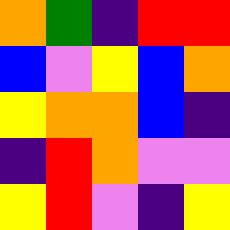[["orange", "green", "indigo", "red", "red"], ["blue", "violet", "yellow", "blue", "orange"], ["yellow", "orange", "orange", "blue", "indigo"], ["indigo", "red", "orange", "violet", "violet"], ["yellow", "red", "violet", "indigo", "yellow"]]